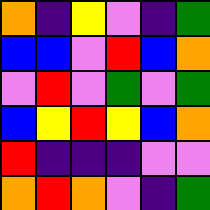[["orange", "indigo", "yellow", "violet", "indigo", "green"], ["blue", "blue", "violet", "red", "blue", "orange"], ["violet", "red", "violet", "green", "violet", "green"], ["blue", "yellow", "red", "yellow", "blue", "orange"], ["red", "indigo", "indigo", "indigo", "violet", "violet"], ["orange", "red", "orange", "violet", "indigo", "green"]]